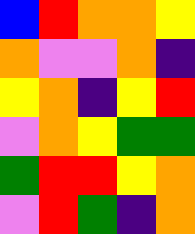[["blue", "red", "orange", "orange", "yellow"], ["orange", "violet", "violet", "orange", "indigo"], ["yellow", "orange", "indigo", "yellow", "red"], ["violet", "orange", "yellow", "green", "green"], ["green", "red", "red", "yellow", "orange"], ["violet", "red", "green", "indigo", "orange"]]